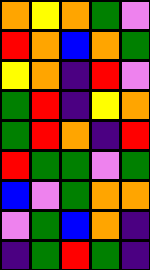[["orange", "yellow", "orange", "green", "violet"], ["red", "orange", "blue", "orange", "green"], ["yellow", "orange", "indigo", "red", "violet"], ["green", "red", "indigo", "yellow", "orange"], ["green", "red", "orange", "indigo", "red"], ["red", "green", "green", "violet", "green"], ["blue", "violet", "green", "orange", "orange"], ["violet", "green", "blue", "orange", "indigo"], ["indigo", "green", "red", "green", "indigo"]]